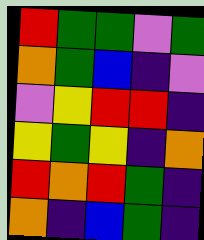[["red", "green", "green", "violet", "green"], ["orange", "green", "blue", "indigo", "violet"], ["violet", "yellow", "red", "red", "indigo"], ["yellow", "green", "yellow", "indigo", "orange"], ["red", "orange", "red", "green", "indigo"], ["orange", "indigo", "blue", "green", "indigo"]]